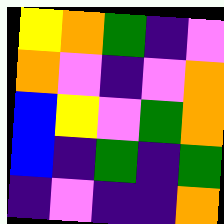[["yellow", "orange", "green", "indigo", "violet"], ["orange", "violet", "indigo", "violet", "orange"], ["blue", "yellow", "violet", "green", "orange"], ["blue", "indigo", "green", "indigo", "green"], ["indigo", "violet", "indigo", "indigo", "orange"]]